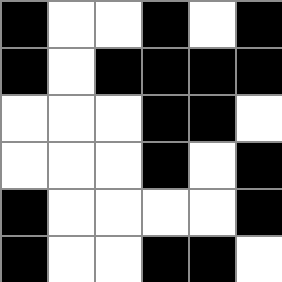[["black", "white", "white", "black", "white", "black"], ["black", "white", "black", "black", "black", "black"], ["white", "white", "white", "black", "black", "white"], ["white", "white", "white", "black", "white", "black"], ["black", "white", "white", "white", "white", "black"], ["black", "white", "white", "black", "black", "white"]]